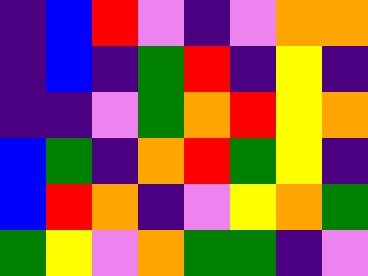[["indigo", "blue", "red", "violet", "indigo", "violet", "orange", "orange"], ["indigo", "blue", "indigo", "green", "red", "indigo", "yellow", "indigo"], ["indigo", "indigo", "violet", "green", "orange", "red", "yellow", "orange"], ["blue", "green", "indigo", "orange", "red", "green", "yellow", "indigo"], ["blue", "red", "orange", "indigo", "violet", "yellow", "orange", "green"], ["green", "yellow", "violet", "orange", "green", "green", "indigo", "violet"]]